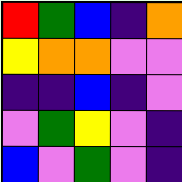[["red", "green", "blue", "indigo", "orange"], ["yellow", "orange", "orange", "violet", "violet"], ["indigo", "indigo", "blue", "indigo", "violet"], ["violet", "green", "yellow", "violet", "indigo"], ["blue", "violet", "green", "violet", "indigo"]]